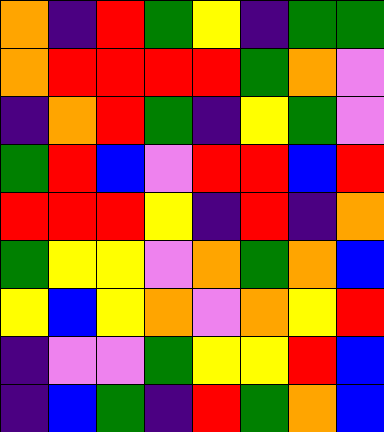[["orange", "indigo", "red", "green", "yellow", "indigo", "green", "green"], ["orange", "red", "red", "red", "red", "green", "orange", "violet"], ["indigo", "orange", "red", "green", "indigo", "yellow", "green", "violet"], ["green", "red", "blue", "violet", "red", "red", "blue", "red"], ["red", "red", "red", "yellow", "indigo", "red", "indigo", "orange"], ["green", "yellow", "yellow", "violet", "orange", "green", "orange", "blue"], ["yellow", "blue", "yellow", "orange", "violet", "orange", "yellow", "red"], ["indigo", "violet", "violet", "green", "yellow", "yellow", "red", "blue"], ["indigo", "blue", "green", "indigo", "red", "green", "orange", "blue"]]